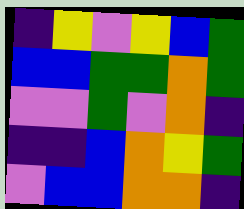[["indigo", "yellow", "violet", "yellow", "blue", "green"], ["blue", "blue", "green", "green", "orange", "green"], ["violet", "violet", "green", "violet", "orange", "indigo"], ["indigo", "indigo", "blue", "orange", "yellow", "green"], ["violet", "blue", "blue", "orange", "orange", "indigo"]]